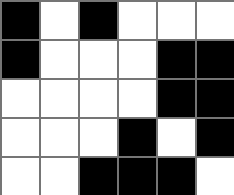[["black", "white", "black", "white", "white", "white"], ["black", "white", "white", "white", "black", "black"], ["white", "white", "white", "white", "black", "black"], ["white", "white", "white", "black", "white", "black"], ["white", "white", "black", "black", "black", "white"]]